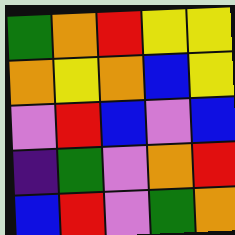[["green", "orange", "red", "yellow", "yellow"], ["orange", "yellow", "orange", "blue", "yellow"], ["violet", "red", "blue", "violet", "blue"], ["indigo", "green", "violet", "orange", "red"], ["blue", "red", "violet", "green", "orange"]]